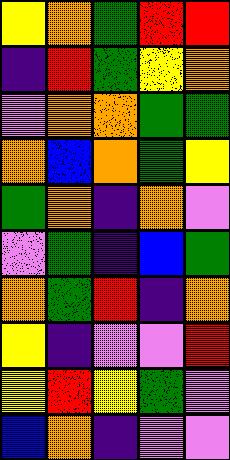[["yellow", "orange", "green", "red", "red"], ["indigo", "red", "green", "yellow", "orange"], ["violet", "orange", "orange", "green", "green"], ["orange", "blue", "orange", "green", "yellow"], ["green", "orange", "indigo", "orange", "violet"], ["violet", "green", "indigo", "blue", "green"], ["orange", "green", "red", "indigo", "orange"], ["yellow", "indigo", "violet", "violet", "red"], ["yellow", "red", "yellow", "green", "violet"], ["blue", "orange", "indigo", "violet", "violet"]]